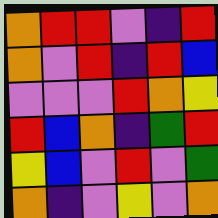[["orange", "red", "red", "violet", "indigo", "red"], ["orange", "violet", "red", "indigo", "red", "blue"], ["violet", "violet", "violet", "red", "orange", "yellow"], ["red", "blue", "orange", "indigo", "green", "red"], ["yellow", "blue", "violet", "red", "violet", "green"], ["orange", "indigo", "violet", "yellow", "violet", "orange"]]